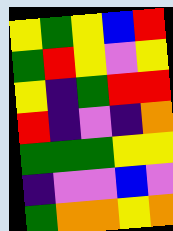[["yellow", "green", "yellow", "blue", "red"], ["green", "red", "yellow", "violet", "yellow"], ["yellow", "indigo", "green", "red", "red"], ["red", "indigo", "violet", "indigo", "orange"], ["green", "green", "green", "yellow", "yellow"], ["indigo", "violet", "violet", "blue", "violet"], ["green", "orange", "orange", "yellow", "orange"]]